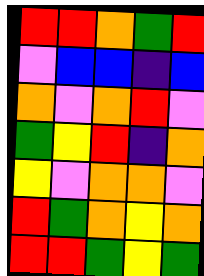[["red", "red", "orange", "green", "red"], ["violet", "blue", "blue", "indigo", "blue"], ["orange", "violet", "orange", "red", "violet"], ["green", "yellow", "red", "indigo", "orange"], ["yellow", "violet", "orange", "orange", "violet"], ["red", "green", "orange", "yellow", "orange"], ["red", "red", "green", "yellow", "green"]]